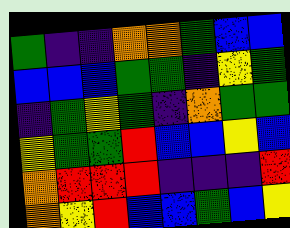[["green", "indigo", "indigo", "orange", "orange", "green", "blue", "blue"], ["blue", "blue", "blue", "green", "green", "indigo", "yellow", "green"], ["indigo", "green", "yellow", "green", "indigo", "orange", "green", "green"], ["yellow", "green", "green", "red", "blue", "blue", "yellow", "blue"], ["orange", "red", "red", "red", "indigo", "indigo", "indigo", "red"], ["orange", "yellow", "red", "blue", "blue", "green", "blue", "yellow"]]